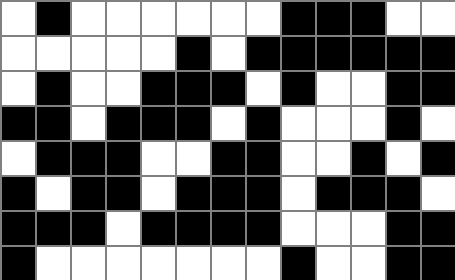[["white", "black", "white", "white", "white", "white", "white", "white", "black", "black", "black", "white", "white"], ["white", "white", "white", "white", "white", "black", "white", "black", "black", "black", "black", "black", "black"], ["white", "black", "white", "white", "black", "black", "black", "white", "black", "white", "white", "black", "black"], ["black", "black", "white", "black", "black", "black", "white", "black", "white", "white", "white", "black", "white"], ["white", "black", "black", "black", "white", "white", "black", "black", "white", "white", "black", "white", "black"], ["black", "white", "black", "black", "white", "black", "black", "black", "white", "black", "black", "black", "white"], ["black", "black", "black", "white", "black", "black", "black", "black", "white", "white", "white", "black", "black"], ["black", "white", "white", "white", "white", "white", "white", "white", "black", "white", "white", "black", "black"]]